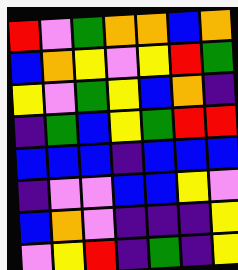[["red", "violet", "green", "orange", "orange", "blue", "orange"], ["blue", "orange", "yellow", "violet", "yellow", "red", "green"], ["yellow", "violet", "green", "yellow", "blue", "orange", "indigo"], ["indigo", "green", "blue", "yellow", "green", "red", "red"], ["blue", "blue", "blue", "indigo", "blue", "blue", "blue"], ["indigo", "violet", "violet", "blue", "blue", "yellow", "violet"], ["blue", "orange", "violet", "indigo", "indigo", "indigo", "yellow"], ["violet", "yellow", "red", "indigo", "green", "indigo", "yellow"]]